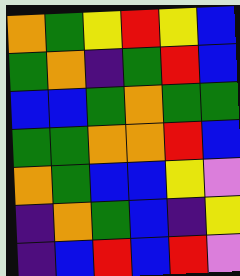[["orange", "green", "yellow", "red", "yellow", "blue"], ["green", "orange", "indigo", "green", "red", "blue"], ["blue", "blue", "green", "orange", "green", "green"], ["green", "green", "orange", "orange", "red", "blue"], ["orange", "green", "blue", "blue", "yellow", "violet"], ["indigo", "orange", "green", "blue", "indigo", "yellow"], ["indigo", "blue", "red", "blue", "red", "violet"]]